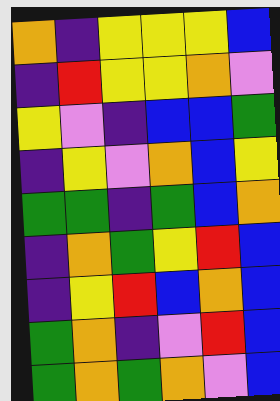[["orange", "indigo", "yellow", "yellow", "yellow", "blue"], ["indigo", "red", "yellow", "yellow", "orange", "violet"], ["yellow", "violet", "indigo", "blue", "blue", "green"], ["indigo", "yellow", "violet", "orange", "blue", "yellow"], ["green", "green", "indigo", "green", "blue", "orange"], ["indigo", "orange", "green", "yellow", "red", "blue"], ["indigo", "yellow", "red", "blue", "orange", "blue"], ["green", "orange", "indigo", "violet", "red", "blue"], ["green", "orange", "green", "orange", "violet", "blue"]]